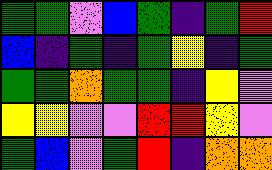[["green", "green", "violet", "blue", "green", "indigo", "green", "red"], ["blue", "indigo", "green", "indigo", "green", "yellow", "indigo", "green"], ["green", "green", "orange", "green", "green", "indigo", "yellow", "violet"], ["yellow", "yellow", "violet", "violet", "red", "red", "yellow", "violet"], ["green", "blue", "violet", "green", "red", "indigo", "orange", "orange"]]